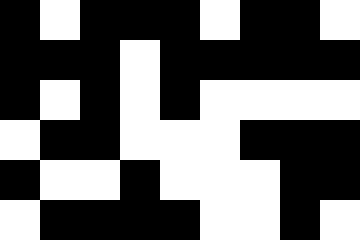[["black", "white", "black", "black", "black", "white", "black", "black", "white"], ["black", "black", "black", "white", "black", "black", "black", "black", "black"], ["black", "white", "black", "white", "black", "white", "white", "white", "white"], ["white", "black", "black", "white", "white", "white", "black", "black", "black"], ["black", "white", "white", "black", "white", "white", "white", "black", "black"], ["white", "black", "black", "black", "black", "white", "white", "black", "white"]]